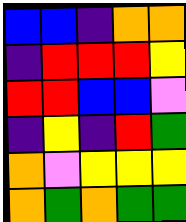[["blue", "blue", "indigo", "orange", "orange"], ["indigo", "red", "red", "red", "yellow"], ["red", "red", "blue", "blue", "violet"], ["indigo", "yellow", "indigo", "red", "green"], ["orange", "violet", "yellow", "yellow", "yellow"], ["orange", "green", "orange", "green", "green"]]